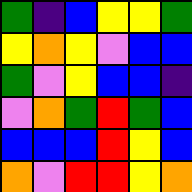[["green", "indigo", "blue", "yellow", "yellow", "green"], ["yellow", "orange", "yellow", "violet", "blue", "blue"], ["green", "violet", "yellow", "blue", "blue", "indigo"], ["violet", "orange", "green", "red", "green", "blue"], ["blue", "blue", "blue", "red", "yellow", "blue"], ["orange", "violet", "red", "red", "yellow", "orange"]]